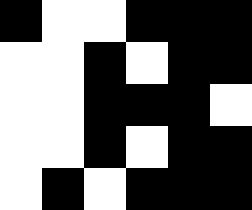[["black", "white", "white", "black", "black", "black"], ["white", "white", "black", "white", "black", "black"], ["white", "white", "black", "black", "black", "white"], ["white", "white", "black", "white", "black", "black"], ["white", "black", "white", "black", "black", "black"]]